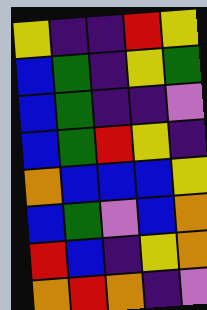[["yellow", "indigo", "indigo", "red", "yellow"], ["blue", "green", "indigo", "yellow", "green"], ["blue", "green", "indigo", "indigo", "violet"], ["blue", "green", "red", "yellow", "indigo"], ["orange", "blue", "blue", "blue", "yellow"], ["blue", "green", "violet", "blue", "orange"], ["red", "blue", "indigo", "yellow", "orange"], ["orange", "red", "orange", "indigo", "violet"]]